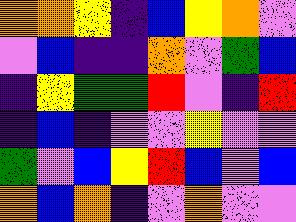[["orange", "orange", "yellow", "indigo", "blue", "yellow", "orange", "violet"], ["violet", "blue", "indigo", "indigo", "orange", "violet", "green", "blue"], ["indigo", "yellow", "green", "green", "red", "violet", "indigo", "red"], ["indigo", "blue", "indigo", "violet", "violet", "yellow", "violet", "violet"], ["green", "violet", "blue", "yellow", "red", "blue", "violet", "blue"], ["orange", "blue", "orange", "indigo", "violet", "orange", "violet", "violet"]]